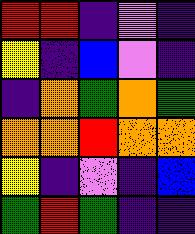[["red", "red", "indigo", "violet", "indigo"], ["yellow", "indigo", "blue", "violet", "indigo"], ["indigo", "orange", "green", "orange", "green"], ["orange", "orange", "red", "orange", "orange"], ["yellow", "indigo", "violet", "indigo", "blue"], ["green", "red", "green", "indigo", "indigo"]]